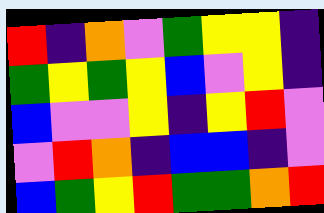[["red", "indigo", "orange", "violet", "green", "yellow", "yellow", "indigo"], ["green", "yellow", "green", "yellow", "blue", "violet", "yellow", "indigo"], ["blue", "violet", "violet", "yellow", "indigo", "yellow", "red", "violet"], ["violet", "red", "orange", "indigo", "blue", "blue", "indigo", "violet"], ["blue", "green", "yellow", "red", "green", "green", "orange", "red"]]